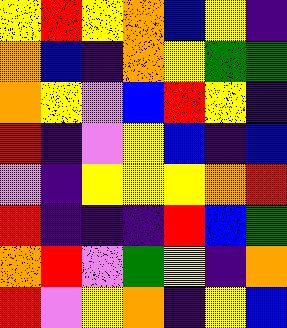[["yellow", "red", "yellow", "orange", "blue", "yellow", "indigo"], ["orange", "blue", "indigo", "orange", "yellow", "green", "green"], ["orange", "yellow", "violet", "blue", "red", "yellow", "indigo"], ["red", "indigo", "violet", "yellow", "blue", "indigo", "blue"], ["violet", "indigo", "yellow", "yellow", "yellow", "orange", "red"], ["red", "indigo", "indigo", "indigo", "red", "blue", "green"], ["orange", "red", "violet", "green", "yellow", "indigo", "orange"], ["red", "violet", "yellow", "orange", "indigo", "yellow", "blue"]]